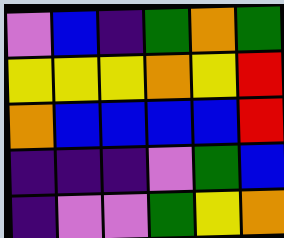[["violet", "blue", "indigo", "green", "orange", "green"], ["yellow", "yellow", "yellow", "orange", "yellow", "red"], ["orange", "blue", "blue", "blue", "blue", "red"], ["indigo", "indigo", "indigo", "violet", "green", "blue"], ["indigo", "violet", "violet", "green", "yellow", "orange"]]